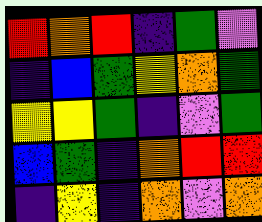[["red", "orange", "red", "indigo", "green", "violet"], ["indigo", "blue", "green", "yellow", "orange", "green"], ["yellow", "yellow", "green", "indigo", "violet", "green"], ["blue", "green", "indigo", "orange", "red", "red"], ["indigo", "yellow", "indigo", "orange", "violet", "orange"]]